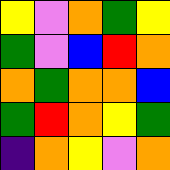[["yellow", "violet", "orange", "green", "yellow"], ["green", "violet", "blue", "red", "orange"], ["orange", "green", "orange", "orange", "blue"], ["green", "red", "orange", "yellow", "green"], ["indigo", "orange", "yellow", "violet", "orange"]]